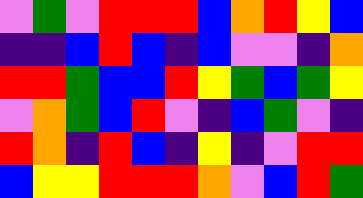[["violet", "green", "violet", "red", "red", "red", "blue", "orange", "red", "yellow", "blue"], ["indigo", "indigo", "blue", "red", "blue", "indigo", "blue", "violet", "violet", "indigo", "orange"], ["red", "red", "green", "blue", "blue", "red", "yellow", "green", "blue", "green", "yellow"], ["violet", "orange", "green", "blue", "red", "violet", "indigo", "blue", "green", "violet", "indigo"], ["red", "orange", "indigo", "red", "blue", "indigo", "yellow", "indigo", "violet", "red", "red"], ["blue", "yellow", "yellow", "red", "red", "red", "orange", "violet", "blue", "red", "green"]]